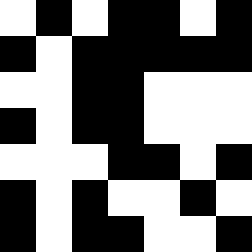[["white", "black", "white", "black", "black", "white", "black"], ["black", "white", "black", "black", "black", "black", "black"], ["white", "white", "black", "black", "white", "white", "white"], ["black", "white", "black", "black", "white", "white", "white"], ["white", "white", "white", "black", "black", "white", "black"], ["black", "white", "black", "white", "white", "black", "white"], ["black", "white", "black", "black", "white", "white", "black"]]